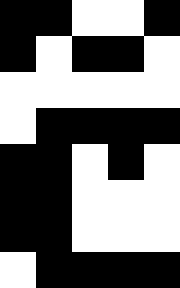[["black", "black", "white", "white", "black"], ["black", "white", "black", "black", "white"], ["white", "white", "white", "white", "white"], ["white", "black", "black", "black", "black"], ["black", "black", "white", "black", "white"], ["black", "black", "white", "white", "white"], ["black", "black", "white", "white", "white"], ["white", "black", "black", "black", "black"]]